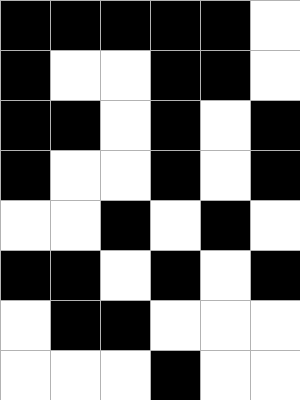[["black", "black", "black", "black", "black", "white"], ["black", "white", "white", "black", "black", "white"], ["black", "black", "white", "black", "white", "black"], ["black", "white", "white", "black", "white", "black"], ["white", "white", "black", "white", "black", "white"], ["black", "black", "white", "black", "white", "black"], ["white", "black", "black", "white", "white", "white"], ["white", "white", "white", "black", "white", "white"]]